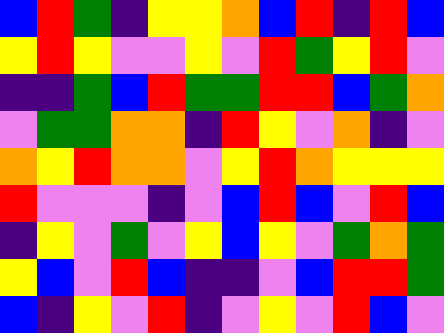[["blue", "red", "green", "indigo", "yellow", "yellow", "orange", "blue", "red", "indigo", "red", "blue"], ["yellow", "red", "yellow", "violet", "violet", "yellow", "violet", "red", "green", "yellow", "red", "violet"], ["indigo", "indigo", "green", "blue", "red", "green", "green", "red", "red", "blue", "green", "orange"], ["violet", "green", "green", "orange", "orange", "indigo", "red", "yellow", "violet", "orange", "indigo", "violet"], ["orange", "yellow", "red", "orange", "orange", "violet", "yellow", "red", "orange", "yellow", "yellow", "yellow"], ["red", "violet", "violet", "violet", "indigo", "violet", "blue", "red", "blue", "violet", "red", "blue"], ["indigo", "yellow", "violet", "green", "violet", "yellow", "blue", "yellow", "violet", "green", "orange", "green"], ["yellow", "blue", "violet", "red", "blue", "indigo", "indigo", "violet", "blue", "red", "red", "green"], ["blue", "indigo", "yellow", "violet", "red", "indigo", "violet", "yellow", "violet", "red", "blue", "violet"]]